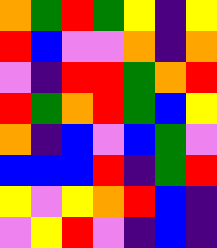[["orange", "green", "red", "green", "yellow", "indigo", "yellow"], ["red", "blue", "violet", "violet", "orange", "indigo", "orange"], ["violet", "indigo", "red", "red", "green", "orange", "red"], ["red", "green", "orange", "red", "green", "blue", "yellow"], ["orange", "indigo", "blue", "violet", "blue", "green", "violet"], ["blue", "blue", "blue", "red", "indigo", "green", "red"], ["yellow", "violet", "yellow", "orange", "red", "blue", "indigo"], ["violet", "yellow", "red", "violet", "indigo", "blue", "indigo"]]